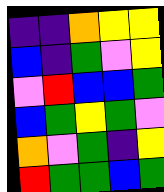[["indigo", "indigo", "orange", "yellow", "yellow"], ["blue", "indigo", "green", "violet", "yellow"], ["violet", "red", "blue", "blue", "green"], ["blue", "green", "yellow", "green", "violet"], ["orange", "violet", "green", "indigo", "yellow"], ["red", "green", "green", "blue", "green"]]